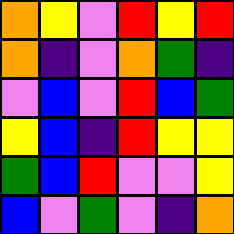[["orange", "yellow", "violet", "red", "yellow", "red"], ["orange", "indigo", "violet", "orange", "green", "indigo"], ["violet", "blue", "violet", "red", "blue", "green"], ["yellow", "blue", "indigo", "red", "yellow", "yellow"], ["green", "blue", "red", "violet", "violet", "yellow"], ["blue", "violet", "green", "violet", "indigo", "orange"]]